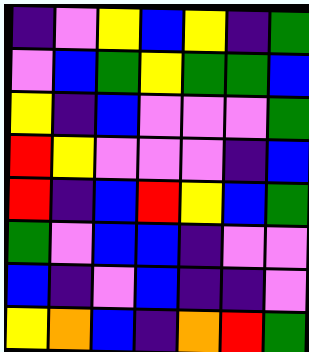[["indigo", "violet", "yellow", "blue", "yellow", "indigo", "green"], ["violet", "blue", "green", "yellow", "green", "green", "blue"], ["yellow", "indigo", "blue", "violet", "violet", "violet", "green"], ["red", "yellow", "violet", "violet", "violet", "indigo", "blue"], ["red", "indigo", "blue", "red", "yellow", "blue", "green"], ["green", "violet", "blue", "blue", "indigo", "violet", "violet"], ["blue", "indigo", "violet", "blue", "indigo", "indigo", "violet"], ["yellow", "orange", "blue", "indigo", "orange", "red", "green"]]